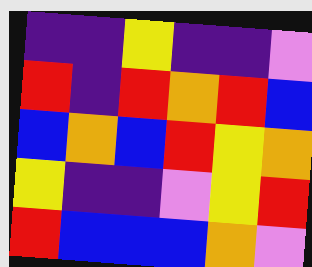[["indigo", "indigo", "yellow", "indigo", "indigo", "violet"], ["red", "indigo", "red", "orange", "red", "blue"], ["blue", "orange", "blue", "red", "yellow", "orange"], ["yellow", "indigo", "indigo", "violet", "yellow", "red"], ["red", "blue", "blue", "blue", "orange", "violet"]]